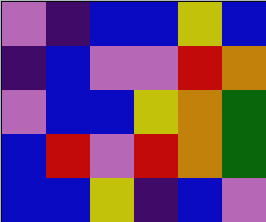[["violet", "indigo", "blue", "blue", "yellow", "blue"], ["indigo", "blue", "violet", "violet", "red", "orange"], ["violet", "blue", "blue", "yellow", "orange", "green"], ["blue", "red", "violet", "red", "orange", "green"], ["blue", "blue", "yellow", "indigo", "blue", "violet"]]